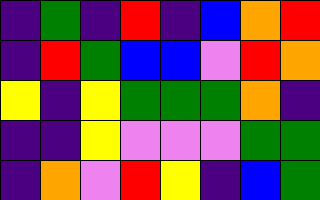[["indigo", "green", "indigo", "red", "indigo", "blue", "orange", "red"], ["indigo", "red", "green", "blue", "blue", "violet", "red", "orange"], ["yellow", "indigo", "yellow", "green", "green", "green", "orange", "indigo"], ["indigo", "indigo", "yellow", "violet", "violet", "violet", "green", "green"], ["indigo", "orange", "violet", "red", "yellow", "indigo", "blue", "green"]]